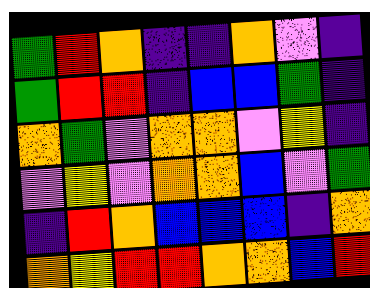[["green", "red", "orange", "indigo", "indigo", "orange", "violet", "indigo"], ["green", "red", "red", "indigo", "blue", "blue", "green", "indigo"], ["orange", "green", "violet", "orange", "orange", "violet", "yellow", "indigo"], ["violet", "yellow", "violet", "orange", "orange", "blue", "violet", "green"], ["indigo", "red", "orange", "blue", "blue", "blue", "indigo", "orange"], ["orange", "yellow", "red", "red", "orange", "orange", "blue", "red"]]